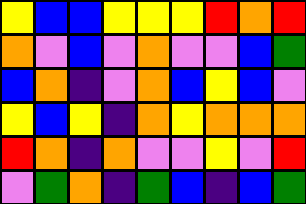[["yellow", "blue", "blue", "yellow", "yellow", "yellow", "red", "orange", "red"], ["orange", "violet", "blue", "violet", "orange", "violet", "violet", "blue", "green"], ["blue", "orange", "indigo", "violet", "orange", "blue", "yellow", "blue", "violet"], ["yellow", "blue", "yellow", "indigo", "orange", "yellow", "orange", "orange", "orange"], ["red", "orange", "indigo", "orange", "violet", "violet", "yellow", "violet", "red"], ["violet", "green", "orange", "indigo", "green", "blue", "indigo", "blue", "green"]]